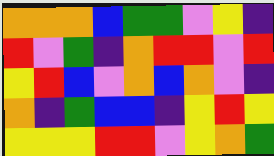[["orange", "orange", "orange", "blue", "green", "green", "violet", "yellow", "indigo"], ["red", "violet", "green", "indigo", "orange", "red", "red", "violet", "red"], ["yellow", "red", "blue", "violet", "orange", "blue", "orange", "violet", "indigo"], ["orange", "indigo", "green", "blue", "blue", "indigo", "yellow", "red", "yellow"], ["yellow", "yellow", "yellow", "red", "red", "violet", "yellow", "orange", "green"]]